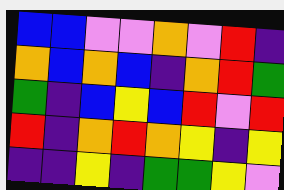[["blue", "blue", "violet", "violet", "orange", "violet", "red", "indigo"], ["orange", "blue", "orange", "blue", "indigo", "orange", "red", "green"], ["green", "indigo", "blue", "yellow", "blue", "red", "violet", "red"], ["red", "indigo", "orange", "red", "orange", "yellow", "indigo", "yellow"], ["indigo", "indigo", "yellow", "indigo", "green", "green", "yellow", "violet"]]